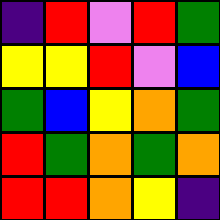[["indigo", "red", "violet", "red", "green"], ["yellow", "yellow", "red", "violet", "blue"], ["green", "blue", "yellow", "orange", "green"], ["red", "green", "orange", "green", "orange"], ["red", "red", "orange", "yellow", "indigo"]]